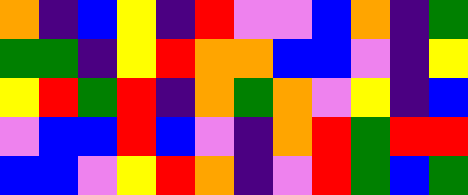[["orange", "indigo", "blue", "yellow", "indigo", "red", "violet", "violet", "blue", "orange", "indigo", "green"], ["green", "green", "indigo", "yellow", "red", "orange", "orange", "blue", "blue", "violet", "indigo", "yellow"], ["yellow", "red", "green", "red", "indigo", "orange", "green", "orange", "violet", "yellow", "indigo", "blue"], ["violet", "blue", "blue", "red", "blue", "violet", "indigo", "orange", "red", "green", "red", "red"], ["blue", "blue", "violet", "yellow", "red", "orange", "indigo", "violet", "red", "green", "blue", "green"]]